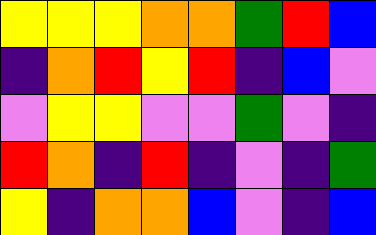[["yellow", "yellow", "yellow", "orange", "orange", "green", "red", "blue"], ["indigo", "orange", "red", "yellow", "red", "indigo", "blue", "violet"], ["violet", "yellow", "yellow", "violet", "violet", "green", "violet", "indigo"], ["red", "orange", "indigo", "red", "indigo", "violet", "indigo", "green"], ["yellow", "indigo", "orange", "orange", "blue", "violet", "indigo", "blue"]]